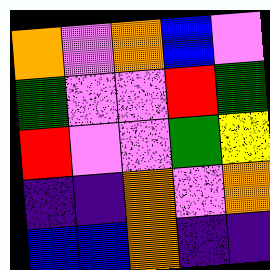[["orange", "violet", "orange", "blue", "violet"], ["green", "violet", "violet", "red", "green"], ["red", "violet", "violet", "green", "yellow"], ["indigo", "indigo", "orange", "violet", "orange"], ["blue", "blue", "orange", "indigo", "indigo"]]